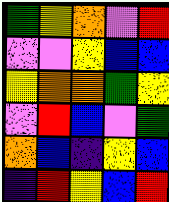[["green", "yellow", "orange", "violet", "red"], ["violet", "violet", "yellow", "blue", "blue"], ["yellow", "orange", "orange", "green", "yellow"], ["violet", "red", "blue", "violet", "green"], ["orange", "blue", "indigo", "yellow", "blue"], ["indigo", "red", "yellow", "blue", "red"]]